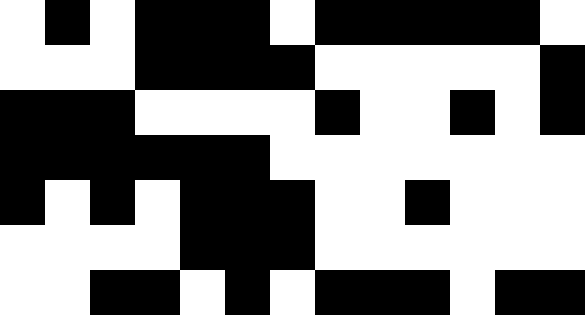[["white", "black", "white", "black", "black", "black", "white", "black", "black", "black", "black", "black", "white"], ["white", "white", "white", "black", "black", "black", "black", "white", "white", "white", "white", "white", "black"], ["black", "black", "black", "white", "white", "white", "white", "black", "white", "white", "black", "white", "black"], ["black", "black", "black", "black", "black", "black", "white", "white", "white", "white", "white", "white", "white"], ["black", "white", "black", "white", "black", "black", "black", "white", "white", "black", "white", "white", "white"], ["white", "white", "white", "white", "black", "black", "black", "white", "white", "white", "white", "white", "white"], ["white", "white", "black", "black", "white", "black", "white", "black", "black", "black", "white", "black", "black"]]